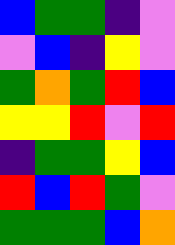[["blue", "green", "green", "indigo", "violet"], ["violet", "blue", "indigo", "yellow", "violet"], ["green", "orange", "green", "red", "blue"], ["yellow", "yellow", "red", "violet", "red"], ["indigo", "green", "green", "yellow", "blue"], ["red", "blue", "red", "green", "violet"], ["green", "green", "green", "blue", "orange"]]